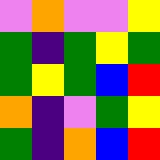[["violet", "orange", "violet", "violet", "yellow"], ["green", "indigo", "green", "yellow", "green"], ["green", "yellow", "green", "blue", "red"], ["orange", "indigo", "violet", "green", "yellow"], ["green", "indigo", "orange", "blue", "red"]]